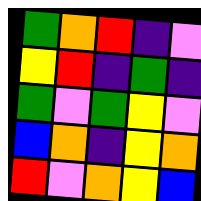[["green", "orange", "red", "indigo", "violet"], ["yellow", "red", "indigo", "green", "indigo"], ["green", "violet", "green", "yellow", "violet"], ["blue", "orange", "indigo", "yellow", "orange"], ["red", "violet", "orange", "yellow", "blue"]]